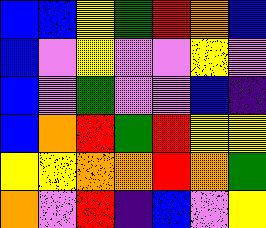[["blue", "blue", "yellow", "green", "red", "orange", "blue"], ["blue", "violet", "yellow", "violet", "violet", "yellow", "violet"], ["blue", "violet", "green", "violet", "violet", "blue", "indigo"], ["blue", "orange", "red", "green", "red", "yellow", "yellow"], ["yellow", "yellow", "orange", "orange", "red", "orange", "green"], ["orange", "violet", "red", "indigo", "blue", "violet", "yellow"]]